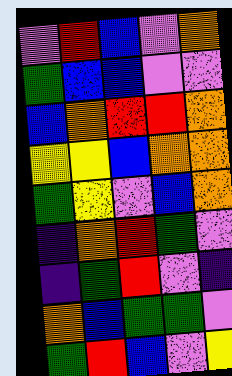[["violet", "red", "blue", "violet", "orange"], ["green", "blue", "blue", "violet", "violet"], ["blue", "orange", "red", "red", "orange"], ["yellow", "yellow", "blue", "orange", "orange"], ["green", "yellow", "violet", "blue", "orange"], ["indigo", "orange", "red", "green", "violet"], ["indigo", "green", "red", "violet", "indigo"], ["orange", "blue", "green", "green", "violet"], ["green", "red", "blue", "violet", "yellow"]]